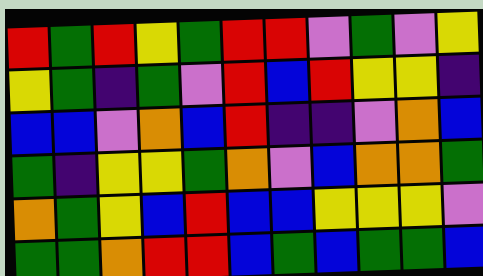[["red", "green", "red", "yellow", "green", "red", "red", "violet", "green", "violet", "yellow"], ["yellow", "green", "indigo", "green", "violet", "red", "blue", "red", "yellow", "yellow", "indigo"], ["blue", "blue", "violet", "orange", "blue", "red", "indigo", "indigo", "violet", "orange", "blue"], ["green", "indigo", "yellow", "yellow", "green", "orange", "violet", "blue", "orange", "orange", "green"], ["orange", "green", "yellow", "blue", "red", "blue", "blue", "yellow", "yellow", "yellow", "violet"], ["green", "green", "orange", "red", "red", "blue", "green", "blue", "green", "green", "blue"]]